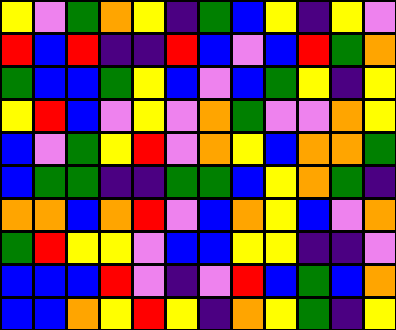[["yellow", "violet", "green", "orange", "yellow", "indigo", "green", "blue", "yellow", "indigo", "yellow", "violet"], ["red", "blue", "red", "indigo", "indigo", "red", "blue", "violet", "blue", "red", "green", "orange"], ["green", "blue", "blue", "green", "yellow", "blue", "violet", "blue", "green", "yellow", "indigo", "yellow"], ["yellow", "red", "blue", "violet", "yellow", "violet", "orange", "green", "violet", "violet", "orange", "yellow"], ["blue", "violet", "green", "yellow", "red", "violet", "orange", "yellow", "blue", "orange", "orange", "green"], ["blue", "green", "green", "indigo", "indigo", "green", "green", "blue", "yellow", "orange", "green", "indigo"], ["orange", "orange", "blue", "orange", "red", "violet", "blue", "orange", "yellow", "blue", "violet", "orange"], ["green", "red", "yellow", "yellow", "violet", "blue", "blue", "yellow", "yellow", "indigo", "indigo", "violet"], ["blue", "blue", "blue", "red", "violet", "indigo", "violet", "red", "blue", "green", "blue", "orange"], ["blue", "blue", "orange", "yellow", "red", "yellow", "indigo", "orange", "yellow", "green", "indigo", "yellow"]]